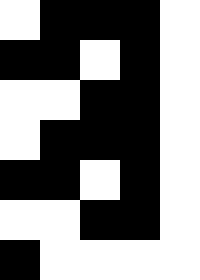[["white", "black", "black", "black", "white"], ["black", "black", "white", "black", "white"], ["white", "white", "black", "black", "white"], ["white", "black", "black", "black", "white"], ["black", "black", "white", "black", "white"], ["white", "white", "black", "black", "white"], ["black", "white", "white", "white", "white"]]